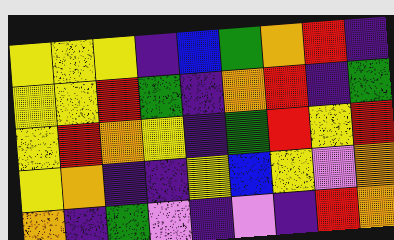[["yellow", "yellow", "yellow", "indigo", "blue", "green", "orange", "red", "indigo"], ["yellow", "yellow", "red", "green", "indigo", "orange", "red", "indigo", "green"], ["yellow", "red", "orange", "yellow", "indigo", "green", "red", "yellow", "red"], ["yellow", "orange", "indigo", "indigo", "yellow", "blue", "yellow", "violet", "orange"], ["orange", "indigo", "green", "violet", "indigo", "violet", "indigo", "red", "orange"]]